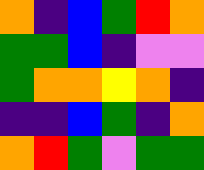[["orange", "indigo", "blue", "green", "red", "orange"], ["green", "green", "blue", "indigo", "violet", "violet"], ["green", "orange", "orange", "yellow", "orange", "indigo"], ["indigo", "indigo", "blue", "green", "indigo", "orange"], ["orange", "red", "green", "violet", "green", "green"]]